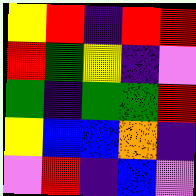[["yellow", "red", "indigo", "red", "red"], ["red", "green", "yellow", "indigo", "violet"], ["green", "indigo", "green", "green", "red"], ["yellow", "blue", "blue", "orange", "indigo"], ["violet", "red", "indigo", "blue", "violet"]]